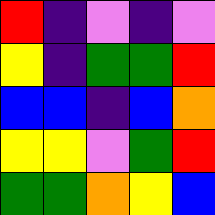[["red", "indigo", "violet", "indigo", "violet"], ["yellow", "indigo", "green", "green", "red"], ["blue", "blue", "indigo", "blue", "orange"], ["yellow", "yellow", "violet", "green", "red"], ["green", "green", "orange", "yellow", "blue"]]